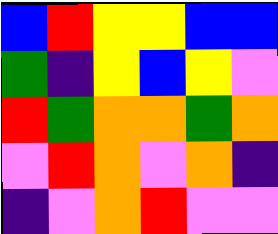[["blue", "red", "yellow", "yellow", "blue", "blue"], ["green", "indigo", "yellow", "blue", "yellow", "violet"], ["red", "green", "orange", "orange", "green", "orange"], ["violet", "red", "orange", "violet", "orange", "indigo"], ["indigo", "violet", "orange", "red", "violet", "violet"]]